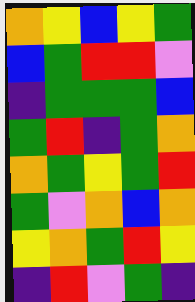[["orange", "yellow", "blue", "yellow", "green"], ["blue", "green", "red", "red", "violet"], ["indigo", "green", "green", "green", "blue"], ["green", "red", "indigo", "green", "orange"], ["orange", "green", "yellow", "green", "red"], ["green", "violet", "orange", "blue", "orange"], ["yellow", "orange", "green", "red", "yellow"], ["indigo", "red", "violet", "green", "indigo"]]